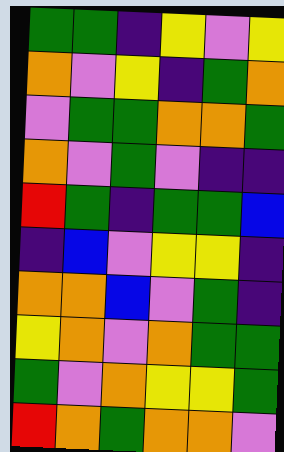[["green", "green", "indigo", "yellow", "violet", "yellow"], ["orange", "violet", "yellow", "indigo", "green", "orange"], ["violet", "green", "green", "orange", "orange", "green"], ["orange", "violet", "green", "violet", "indigo", "indigo"], ["red", "green", "indigo", "green", "green", "blue"], ["indigo", "blue", "violet", "yellow", "yellow", "indigo"], ["orange", "orange", "blue", "violet", "green", "indigo"], ["yellow", "orange", "violet", "orange", "green", "green"], ["green", "violet", "orange", "yellow", "yellow", "green"], ["red", "orange", "green", "orange", "orange", "violet"]]